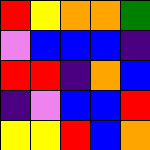[["red", "yellow", "orange", "orange", "green"], ["violet", "blue", "blue", "blue", "indigo"], ["red", "red", "indigo", "orange", "blue"], ["indigo", "violet", "blue", "blue", "red"], ["yellow", "yellow", "red", "blue", "orange"]]